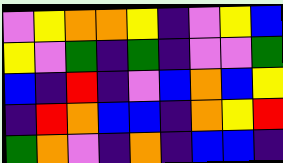[["violet", "yellow", "orange", "orange", "yellow", "indigo", "violet", "yellow", "blue"], ["yellow", "violet", "green", "indigo", "green", "indigo", "violet", "violet", "green"], ["blue", "indigo", "red", "indigo", "violet", "blue", "orange", "blue", "yellow"], ["indigo", "red", "orange", "blue", "blue", "indigo", "orange", "yellow", "red"], ["green", "orange", "violet", "indigo", "orange", "indigo", "blue", "blue", "indigo"]]